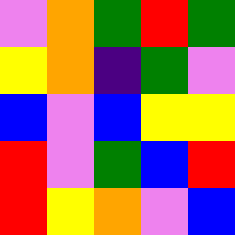[["violet", "orange", "green", "red", "green"], ["yellow", "orange", "indigo", "green", "violet"], ["blue", "violet", "blue", "yellow", "yellow"], ["red", "violet", "green", "blue", "red"], ["red", "yellow", "orange", "violet", "blue"]]